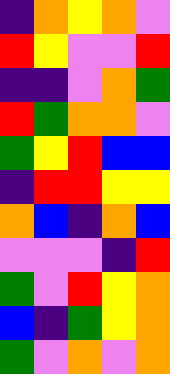[["indigo", "orange", "yellow", "orange", "violet"], ["red", "yellow", "violet", "violet", "red"], ["indigo", "indigo", "violet", "orange", "green"], ["red", "green", "orange", "orange", "violet"], ["green", "yellow", "red", "blue", "blue"], ["indigo", "red", "red", "yellow", "yellow"], ["orange", "blue", "indigo", "orange", "blue"], ["violet", "violet", "violet", "indigo", "red"], ["green", "violet", "red", "yellow", "orange"], ["blue", "indigo", "green", "yellow", "orange"], ["green", "violet", "orange", "violet", "orange"]]